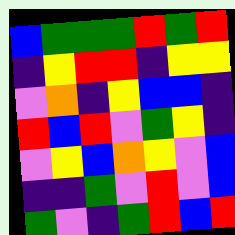[["blue", "green", "green", "green", "red", "green", "red"], ["indigo", "yellow", "red", "red", "indigo", "yellow", "yellow"], ["violet", "orange", "indigo", "yellow", "blue", "blue", "indigo"], ["red", "blue", "red", "violet", "green", "yellow", "indigo"], ["violet", "yellow", "blue", "orange", "yellow", "violet", "blue"], ["indigo", "indigo", "green", "violet", "red", "violet", "blue"], ["green", "violet", "indigo", "green", "red", "blue", "red"]]